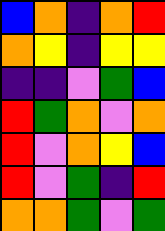[["blue", "orange", "indigo", "orange", "red"], ["orange", "yellow", "indigo", "yellow", "yellow"], ["indigo", "indigo", "violet", "green", "blue"], ["red", "green", "orange", "violet", "orange"], ["red", "violet", "orange", "yellow", "blue"], ["red", "violet", "green", "indigo", "red"], ["orange", "orange", "green", "violet", "green"]]